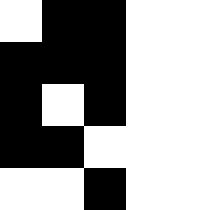[["white", "black", "black", "white", "white"], ["black", "black", "black", "white", "white"], ["black", "white", "black", "white", "white"], ["black", "black", "white", "white", "white"], ["white", "white", "black", "white", "white"]]